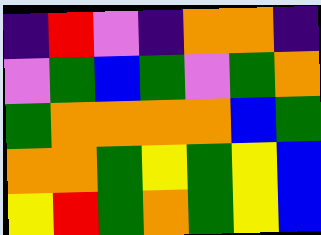[["indigo", "red", "violet", "indigo", "orange", "orange", "indigo"], ["violet", "green", "blue", "green", "violet", "green", "orange"], ["green", "orange", "orange", "orange", "orange", "blue", "green"], ["orange", "orange", "green", "yellow", "green", "yellow", "blue"], ["yellow", "red", "green", "orange", "green", "yellow", "blue"]]